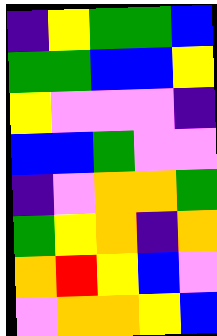[["indigo", "yellow", "green", "green", "blue"], ["green", "green", "blue", "blue", "yellow"], ["yellow", "violet", "violet", "violet", "indigo"], ["blue", "blue", "green", "violet", "violet"], ["indigo", "violet", "orange", "orange", "green"], ["green", "yellow", "orange", "indigo", "orange"], ["orange", "red", "yellow", "blue", "violet"], ["violet", "orange", "orange", "yellow", "blue"]]